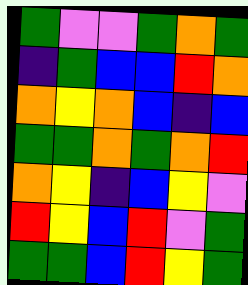[["green", "violet", "violet", "green", "orange", "green"], ["indigo", "green", "blue", "blue", "red", "orange"], ["orange", "yellow", "orange", "blue", "indigo", "blue"], ["green", "green", "orange", "green", "orange", "red"], ["orange", "yellow", "indigo", "blue", "yellow", "violet"], ["red", "yellow", "blue", "red", "violet", "green"], ["green", "green", "blue", "red", "yellow", "green"]]